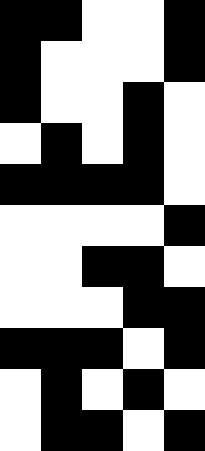[["black", "black", "white", "white", "black"], ["black", "white", "white", "white", "black"], ["black", "white", "white", "black", "white"], ["white", "black", "white", "black", "white"], ["black", "black", "black", "black", "white"], ["white", "white", "white", "white", "black"], ["white", "white", "black", "black", "white"], ["white", "white", "white", "black", "black"], ["black", "black", "black", "white", "black"], ["white", "black", "white", "black", "white"], ["white", "black", "black", "white", "black"]]